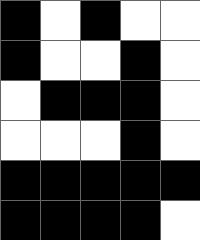[["black", "white", "black", "white", "white"], ["black", "white", "white", "black", "white"], ["white", "black", "black", "black", "white"], ["white", "white", "white", "black", "white"], ["black", "black", "black", "black", "black"], ["black", "black", "black", "black", "white"]]